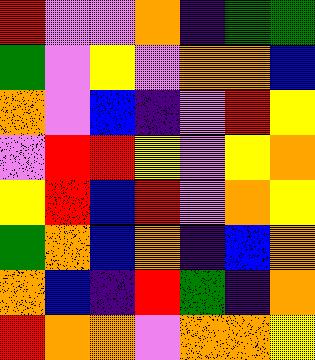[["red", "violet", "violet", "orange", "indigo", "green", "green"], ["green", "violet", "yellow", "violet", "orange", "orange", "blue"], ["orange", "violet", "blue", "indigo", "violet", "red", "yellow"], ["violet", "red", "red", "yellow", "violet", "yellow", "orange"], ["yellow", "red", "blue", "red", "violet", "orange", "yellow"], ["green", "orange", "blue", "orange", "indigo", "blue", "orange"], ["orange", "blue", "indigo", "red", "green", "indigo", "orange"], ["red", "orange", "orange", "violet", "orange", "orange", "yellow"]]